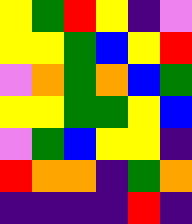[["yellow", "green", "red", "yellow", "indigo", "violet"], ["yellow", "yellow", "green", "blue", "yellow", "red"], ["violet", "orange", "green", "orange", "blue", "green"], ["yellow", "yellow", "green", "green", "yellow", "blue"], ["violet", "green", "blue", "yellow", "yellow", "indigo"], ["red", "orange", "orange", "indigo", "green", "orange"], ["indigo", "indigo", "indigo", "indigo", "red", "indigo"]]